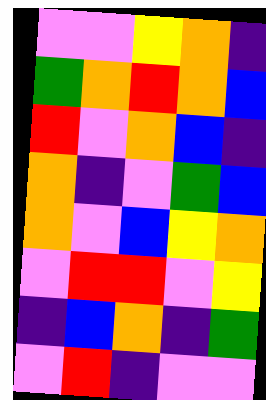[["violet", "violet", "yellow", "orange", "indigo"], ["green", "orange", "red", "orange", "blue"], ["red", "violet", "orange", "blue", "indigo"], ["orange", "indigo", "violet", "green", "blue"], ["orange", "violet", "blue", "yellow", "orange"], ["violet", "red", "red", "violet", "yellow"], ["indigo", "blue", "orange", "indigo", "green"], ["violet", "red", "indigo", "violet", "violet"]]